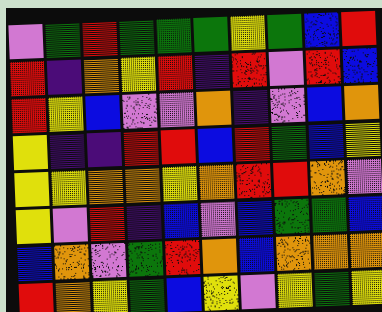[["violet", "green", "red", "green", "green", "green", "yellow", "green", "blue", "red"], ["red", "indigo", "orange", "yellow", "red", "indigo", "red", "violet", "red", "blue"], ["red", "yellow", "blue", "violet", "violet", "orange", "indigo", "violet", "blue", "orange"], ["yellow", "indigo", "indigo", "red", "red", "blue", "red", "green", "blue", "yellow"], ["yellow", "yellow", "orange", "orange", "yellow", "orange", "red", "red", "orange", "violet"], ["yellow", "violet", "red", "indigo", "blue", "violet", "blue", "green", "green", "blue"], ["blue", "orange", "violet", "green", "red", "orange", "blue", "orange", "orange", "orange"], ["red", "orange", "yellow", "green", "blue", "yellow", "violet", "yellow", "green", "yellow"]]